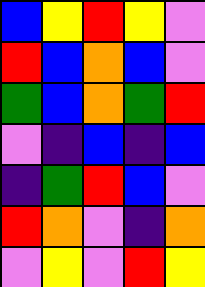[["blue", "yellow", "red", "yellow", "violet"], ["red", "blue", "orange", "blue", "violet"], ["green", "blue", "orange", "green", "red"], ["violet", "indigo", "blue", "indigo", "blue"], ["indigo", "green", "red", "blue", "violet"], ["red", "orange", "violet", "indigo", "orange"], ["violet", "yellow", "violet", "red", "yellow"]]